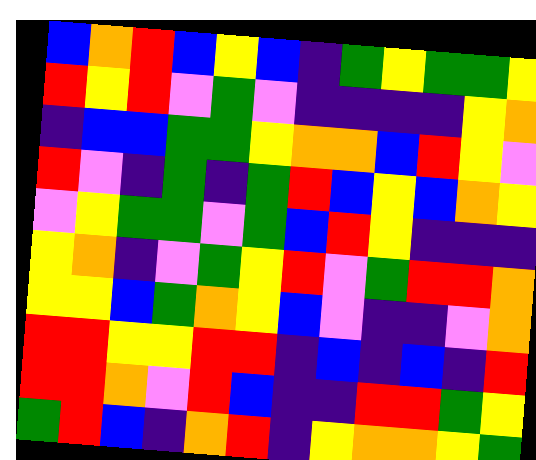[["blue", "orange", "red", "blue", "yellow", "blue", "indigo", "green", "yellow", "green", "green", "yellow"], ["red", "yellow", "red", "violet", "green", "violet", "indigo", "indigo", "indigo", "indigo", "yellow", "orange"], ["indigo", "blue", "blue", "green", "green", "yellow", "orange", "orange", "blue", "red", "yellow", "violet"], ["red", "violet", "indigo", "green", "indigo", "green", "red", "blue", "yellow", "blue", "orange", "yellow"], ["violet", "yellow", "green", "green", "violet", "green", "blue", "red", "yellow", "indigo", "indigo", "indigo"], ["yellow", "orange", "indigo", "violet", "green", "yellow", "red", "violet", "green", "red", "red", "orange"], ["yellow", "yellow", "blue", "green", "orange", "yellow", "blue", "violet", "indigo", "indigo", "violet", "orange"], ["red", "red", "yellow", "yellow", "red", "red", "indigo", "blue", "indigo", "blue", "indigo", "red"], ["red", "red", "orange", "violet", "red", "blue", "indigo", "indigo", "red", "red", "green", "yellow"], ["green", "red", "blue", "indigo", "orange", "red", "indigo", "yellow", "orange", "orange", "yellow", "green"]]